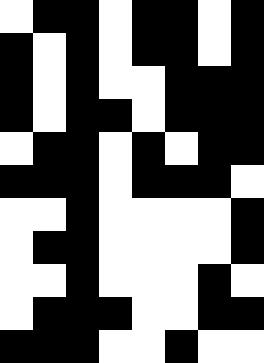[["white", "black", "black", "white", "black", "black", "white", "black"], ["black", "white", "black", "white", "black", "black", "white", "black"], ["black", "white", "black", "white", "white", "black", "black", "black"], ["black", "white", "black", "black", "white", "black", "black", "black"], ["white", "black", "black", "white", "black", "white", "black", "black"], ["black", "black", "black", "white", "black", "black", "black", "white"], ["white", "white", "black", "white", "white", "white", "white", "black"], ["white", "black", "black", "white", "white", "white", "white", "black"], ["white", "white", "black", "white", "white", "white", "black", "white"], ["white", "black", "black", "black", "white", "white", "black", "black"], ["black", "black", "black", "white", "white", "black", "white", "white"]]